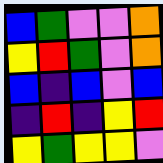[["blue", "green", "violet", "violet", "orange"], ["yellow", "red", "green", "violet", "orange"], ["blue", "indigo", "blue", "violet", "blue"], ["indigo", "red", "indigo", "yellow", "red"], ["yellow", "green", "yellow", "yellow", "violet"]]